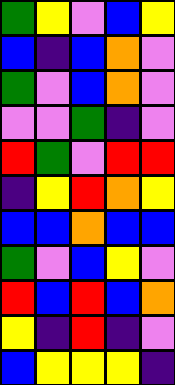[["green", "yellow", "violet", "blue", "yellow"], ["blue", "indigo", "blue", "orange", "violet"], ["green", "violet", "blue", "orange", "violet"], ["violet", "violet", "green", "indigo", "violet"], ["red", "green", "violet", "red", "red"], ["indigo", "yellow", "red", "orange", "yellow"], ["blue", "blue", "orange", "blue", "blue"], ["green", "violet", "blue", "yellow", "violet"], ["red", "blue", "red", "blue", "orange"], ["yellow", "indigo", "red", "indigo", "violet"], ["blue", "yellow", "yellow", "yellow", "indigo"]]